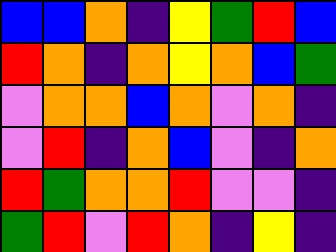[["blue", "blue", "orange", "indigo", "yellow", "green", "red", "blue"], ["red", "orange", "indigo", "orange", "yellow", "orange", "blue", "green"], ["violet", "orange", "orange", "blue", "orange", "violet", "orange", "indigo"], ["violet", "red", "indigo", "orange", "blue", "violet", "indigo", "orange"], ["red", "green", "orange", "orange", "red", "violet", "violet", "indigo"], ["green", "red", "violet", "red", "orange", "indigo", "yellow", "indigo"]]